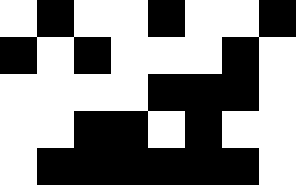[["white", "black", "white", "white", "black", "white", "white", "black"], ["black", "white", "black", "white", "white", "white", "black", "white"], ["white", "white", "white", "white", "black", "black", "black", "white"], ["white", "white", "black", "black", "white", "black", "white", "white"], ["white", "black", "black", "black", "black", "black", "black", "white"]]